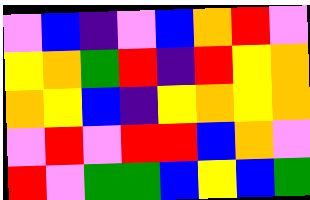[["violet", "blue", "indigo", "violet", "blue", "orange", "red", "violet"], ["yellow", "orange", "green", "red", "indigo", "red", "yellow", "orange"], ["orange", "yellow", "blue", "indigo", "yellow", "orange", "yellow", "orange"], ["violet", "red", "violet", "red", "red", "blue", "orange", "violet"], ["red", "violet", "green", "green", "blue", "yellow", "blue", "green"]]